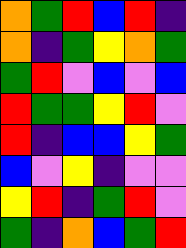[["orange", "green", "red", "blue", "red", "indigo"], ["orange", "indigo", "green", "yellow", "orange", "green"], ["green", "red", "violet", "blue", "violet", "blue"], ["red", "green", "green", "yellow", "red", "violet"], ["red", "indigo", "blue", "blue", "yellow", "green"], ["blue", "violet", "yellow", "indigo", "violet", "violet"], ["yellow", "red", "indigo", "green", "red", "violet"], ["green", "indigo", "orange", "blue", "green", "red"]]